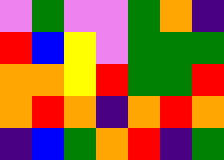[["violet", "green", "violet", "violet", "green", "orange", "indigo"], ["red", "blue", "yellow", "violet", "green", "green", "green"], ["orange", "orange", "yellow", "red", "green", "green", "red"], ["orange", "red", "orange", "indigo", "orange", "red", "orange"], ["indigo", "blue", "green", "orange", "red", "indigo", "green"]]